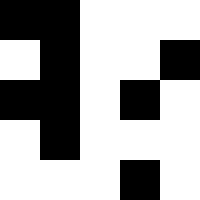[["black", "black", "white", "white", "white"], ["white", "black", "white", "white", "black"], ["black", "black", "white", "black", "white"], ["white", "black", "white", "white", "white"], ["white", "white", "white", "black", "white"]]